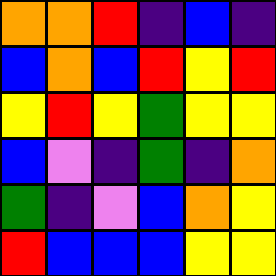[["orange", "orange", "red", "indigo", "blue", "indigo"], ["blue", "orange", "blue", "red", "yellow", "red"], ["yellow", "red", "yellow", "green", "yellow", "yellow"], ["blue", "violet", "indigo", "green", "indigo", "orange"], ["green", "indigo", "violet", "blue", "orange", "yellow"], ["red", "blue", "blue", "blue", "yellow", "yellow"]]